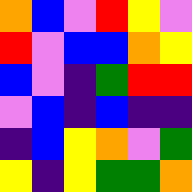[["orange", "blue", "violet", "red", "yellow", "violet"], ["red", "violet", "blue", "blue", "orange", "yellow"], ["blue", "violet", "indigo", "green", "red", "red"], ["violet", "blue", "indigo", "blue", "indigo", "indigo"], ["indigo", "blue", "yellow", "orange", "violet", "green"], ["yellow", "indigo", "yellow", "green", "green", "orange"]]